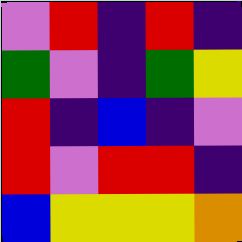[["violet", "red", "indigo", "red", "indigo"], ["green", "violet", "indigo", "green", "yellow"], ["red", "indigo", "blue", "indigo", "violet"], ["red", "violet", "red", "red", "indigo"], ["blue", "yellow", "yellow", "yellow", "orange"]]